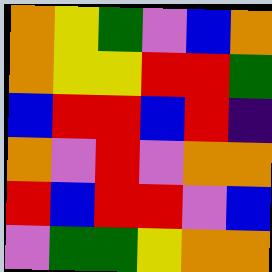[["orange", "yellow", "green", "violet", "blue", "orange"], ["orange", "yellow", "yellow", "red", "red", "green"], ["blue", "red", "red", "blue", "red", "indigo"], ["orange", "violet", "red", "violet", "orange", "orange"], ["red", "blue", "red", "red", "violet", "blue"], ["violet", "green", "green", "yellow", "orange", "orange"]]